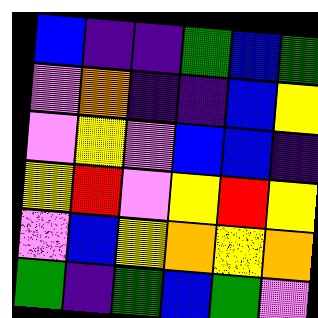[["blue", "indigo", "indigo", "green", "blue", "green"], ["violet", "orange", "indigo", "indigo", "blue", "yellow"], ["violet", "yellow", "violet", "blue", "blue", "indigo"], ["yellow", "red", "violet", "yellow", "red", "yellow"], ["violet", "blue", "yellow", "orange", "yellow", "orange"], ["green", "indigo", "green", "blue", "green", "violet"]]